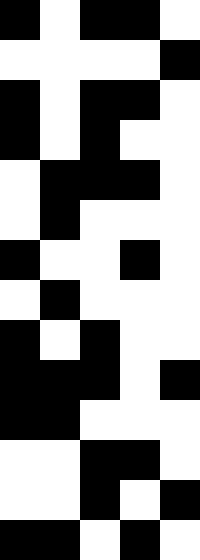[["black", "white", "black", "black", "white"], ["white", "white", "white", "white", "black"], ["black", "white", "black", "black", "white"], ["black", "white", "black", "white", "white"], ["white", "black", "black", "black", "white"], ["white", "black", "white", "white", "white"], ["black", "white", "white", "black", "white"], ["white", "black", "white", "white", "white"], ["black", "white", "black", "white", "white"], ["black", "black", "black", "white", "black"], ["black", "black", "white", "white", "white"], ["white", "white", "black", "black", "white"], ["white", "white", "black", "white", "black"], ["black", "black", "white", "black", "white"]]